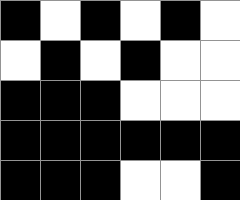[["black", "white", "black", "white", "black", "white"], ["white", "black", "white", "black", "white", "white"], ["black", "black", "black", "white", "white", "white"], ["black", "black", "black", "black", "black", "black"], ["black", "black", "black", "white", "white", "black"]]